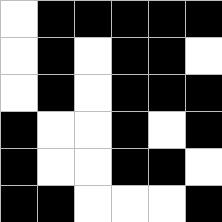[["white", "black", "black", "black", "black", "black"], ["white", "black", "white", "black", "black", "white"], ["white", "black", "white", "black", "black", "black"], ["black", "white", "white", "black", "white", "black"], ["black", "white", "white", "black", "black", "white"], ["black", "black", "white", "white", "white", "black"]]